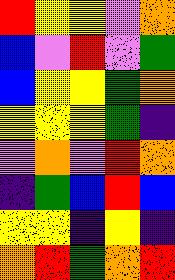[["red", "yellow", "yellow", "violet", "orange"], ["blue", "violet", "red", "violet", "green"], ["blue", "yellow", "yellow", "green", "orange"], ["yellow", "yellow", "yellow", "green", "indigo"], ["violet", "orange", "violet", "red", "orange"], ["indigo", "green", "blue", "red", "blue"], ["yellow", "yellow", "indigo", "yellow", "indigo"], ["orange", "red", "green", "orange", "red"]]